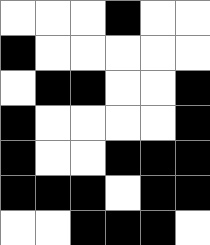[["white", "white", "white", "black", "white", "white"], ["black", "white", "white", "white", "white", "white"], ["white", "black", "black", "white", "white", "black"], ["black", "white", "white", "white", "white", "black"], ["black", "white", "white", "black", "black", "black"], ["black", "black", "black", "white", "black", "black"], ["white", "white", "black", "black", "black", "white"]]